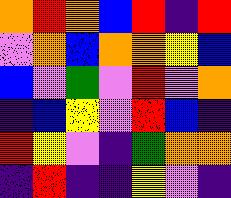[["orange", "red", "orange", "blue", "red", "indigo", "red"], ["violet", "orange", "blue", "orange", "orange", "yellow", "blue"], ["blue", "violet", "green", "violet", "red", "violet", "orange"], ["indigo", "blue", "yellow", "violet", "red", "blue", "indigo"], ["red", "yellow", "violet", "indigo", "green", "orange", "orange"], ["indigo", "red", "indigo", "indigo", "yellow", "violet", "indigo"]]